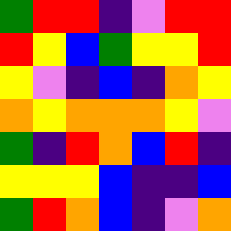[["green", "red", "red", "indigo", "violet", "red", "red"], ["red", "yellow", "blue", "green", "yellow", "yellow", "red"], ["yellow", "violet", "indigo", "blue", "indigo", "orange", "yellow"], ["orange", "yellow", "orange", "orange", "orange", "yellow", "violet"], ["green", "indigo", "red", "orange", "blue", "red", "indigo"], ["yellow", "yellow", "yellow", "blue", "indigo", "indigo", "blue"], ["green", "red", "orange", "blue", "indigo", "violet", "orange"]]